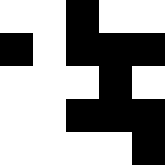[["white", "white", "black", "white", "white"], ["black", "white", "black", "black", "black"], ["white", "white", "white", "black", "white"], ["white", "white", "black", "black", "black"], ["white", "white", "white", "white", "black"]]